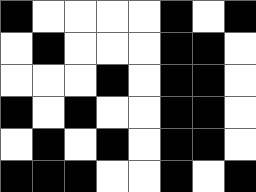[["black", "white", "white", "white", "white", "black", "white", "black"], ["white", "black", "white", "white", "white", "black", "black", "white"], ["white", "white", "white", "black", "white", "black", "black", "white"], ["black", "white", "black", "white", "white", "black", "black", "white"], ["white", "black", "white", "black", "white", "black", "black", "white"], ["black", "black", "black", "white", "white", "black", "white", "black"]]